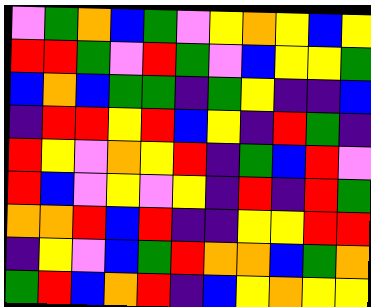[["violet", "green", "orange", "blue", "green", "violet", "yellow", "orange", "yellow", "blue", "yellow"], ["red", "red", "green", "violet", "red", "green", "violet", "blue", "yellow", "yellow", "green"], ["blue", "orange", "blue", "green", "green", "indigo", "green", "yellow", "indigo", "indigo", "blue"], ["indigo", "red", "red", "yellow", "red", "blue", "yellow", "indigo", "red", "green", "indigo"], ["red", "yellow", "violet", "orange", "yellow", "red", "indigo", "green", "blue", "red", "violet"], ["red", "blue", "violet", "yellow", "violet", "yellow", "indigo", "red", "indigo", "red", "green"], ["orange", "orange", "red", "blue", "red", "indigo", "indigo", "yellow", "yellow", "red", "red"], ["indigo", "yellow", "violet", "blue", "green", "red", "orange", "orange", "blue", "green", "orange"], ["green", "red", "blue", "orange", "red", "indigo", "blue", "yellow", "orange", "yellow", "yellow"]]